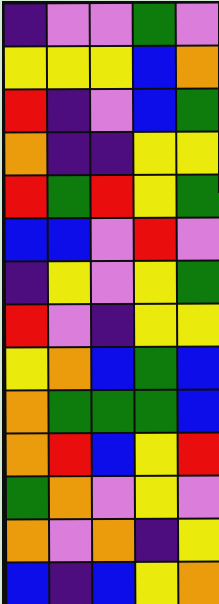[["indigo", "violet", "violet", "green", "violet"], ["yellow", "yellow", "yellow", "blue", "orange"], ["red", "indigo", "violet", "blue", "green"], ["orange", "indigo", "indigo", "yellow", "yellow"], ["red", "green", "red", "yellow", "green"], ["blue", "blue", "violet", "red", "violet"], ["indigo", "yellow", "violet", "yellow", "green"], ["red", "violet", "indigo", "yellow", "yellow"], ["yellow", "orange", "blue", "green", "blue"], ["orange", "green", "green", "green", "blue"], ["orange", "red", "blue", "yellow", "red"], ["green", "orange", "violet", "yellow", "violet"], ["orange", "violet", "orange", "indigo", "yellow"], ["blue", "indigo", "blue", "yellow", "orange"]]